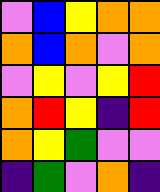[["violet", "blue", "yellow", "orange", "orange"], ["orange", "blue", "orange", "violet", "orange"], ["violet", "yellow", "violet", "yellow", "red"], ["orange", "red", "yellow", "indigo", "red"], ["orange", "yellow", "green", "violet", "violet"], ["indigo", "green", "violet", "orange", "indigo"]]